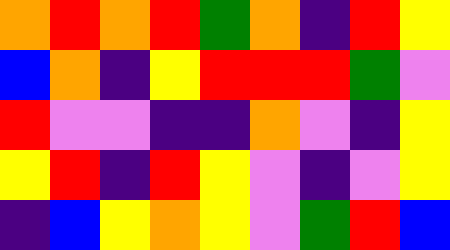[["orange", "red", "orange", "red", "green", "orange", "indigo", "red", "yellow"], ["blue", "orange", "indigo", "yellow", "red", "red", "red", "green", "violet"], ["red", "violet", "violet", "indigo", "indigo", "orange", "violet", "indigo", "yellow"], ["yellow", "red", "indigo", "red", "yellow", "violet", "indigo", "violet", "yellow"], ["indigo", "blue", "yellow", "orange", "yellow", "violet", "green", "red", "blue"]]